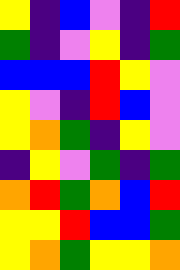[["yellow", "indigo", "blue", "violet", "indigo", "red"], ["green", "indigo", "violet", "yellow", "indigo", "green"], ["blue", "blue", "blue", "red", "yellow", "violet"], ["yellow", "violet", "indigo", "red", "blue", "violet"], ["yellow", "orange", "green", "indigo", "yellow", "violet"], ["indigo", "yellow", "violet", "green", "indigo", "green"], ["orange", "red", "green", "orange", "blue", "red"], ["yellow", "yellow", "red", "blue", "blue", "green"], ["yellow", "orange", "green", "yellow", "yellow", "orange"]]